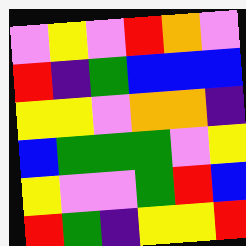[["violet", "yellow", "violet", "red", "orange", "violet"], ["red", "indigo", "green", "blue", "blue", "blue"], ["yellow", "yellow", "violet", "orange", "orange", "indigo"], ["blue", "green", "green", "green", "violet", "yellow"], ["yellow", "violet", "violet", "green", "red", "blue"], ["red", "green", "indigo", "yellow", "yellow", "red"]]